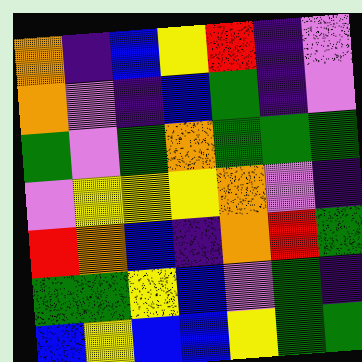[["orange", "indigo", "blue", "yellow", "red", "indigo", "violet"], ["orange", "violet", "indigo", "blue", "green", "indigo", "violet"], ["green", "violet", "green", "orange", "green", "green", "green"], ["violet", "yellow", "yellow", "yellow", "orange", "violet", "indigo"], ["red", "orange", "blue", "indigo", "orange", "red", "green"], ["green", "green", "yellow", "blue", "violet", "green", "indigo"], ["blue", "yellow", "blue", "blue", "yellow", "green", "green"]]